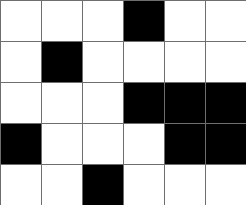[["white", "white", "white", "black", "white", "white"], ["white", "black", "white", "white", "white", "white"], ["white", "white", "white", "black", "black", "black"], ["black", "white", "white", "white", "black", "black"], ["white", "white", "black", "white", "white", "white"]]